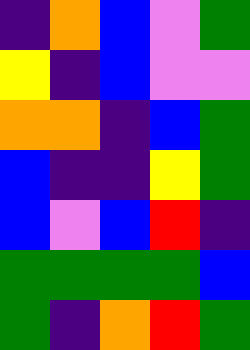[["indigo", "orange", "blue", "violet", "green"], ["yellow", "indigo", "blue", "violet", "violet"], ["orange", "orange", "indigo", "blue", "green"], ["blue", "indigo", "indigo", "yellow", "green"], ["blue", "violet", "blue", "red", "indigo"], ["green", "green", "green", "green", "blue"], ["green", "indigo", "orange", "red", "green"]]